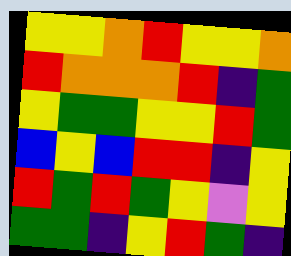[["yellow", "yellow", "orange", "red", "yellow", "yellow", "orange"], ["red", "orange", "orange", "orange", "red", "indigo", "green"], ["yellow", "green", "green", "yellow", "yellow", "red", "green"], ["blue", "yellow", "blue", "red", "red", "indigo", "yellow"], ["red", "green", "red", "green", "yellow", "violet", "yellow"], ["green", "green", "indigo", "yellow", "red", "green", "indigo"]]